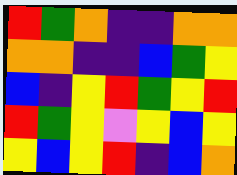[["red", "green", "orange", "indigo", "indigo", "orange", "orange"], ["orange", "orange", "indigo", "indigo", "blue", "green", "yellow"], ["blue", "indigo", "yellow", "red", "green", "yellow", "red"], ["red", "green", "yellow", "violet", "yellow", "blue", "yellow"], ["yellow", "blue", "yellow", "red", "indigo", "blue", "orange"]]